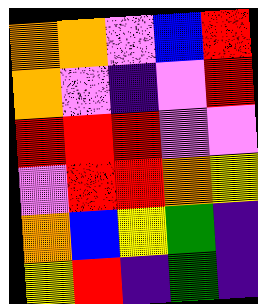[["orange", "orange", "violet", "blue", "red"], ["orange", "violet", "indigo", "violet", "red"], ["red", "red", "red", "violet", "violet"], ["violet", "red", "red", "orange", "yellow"], ["orange", "blue", "yellow", "green", "indigo"], ["yellow", "red", "indigo", "green", "indigo"]]